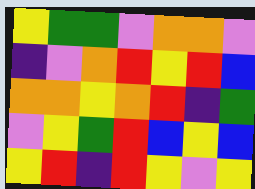[["yellow", "green", "green", "violet", "orange", "orange", "violet"], ["indigo", "violet", "orange", "red", "yellow", "red", "blue"], ["orange", "orange", "yellow", "orange", "red", "indigo", "green"], ["violet", "yellow", "green", "red", "blue", "yellow", "blue"], ["yellow", "red", "indigo", "red", "yellow", "violet", "yellow"]]